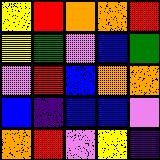[["yellow", "red", "orange", "orange", "red"], ["yellow", "green", "violet", "blue", "green"], ["violet", "red", "blue", "orange", "orange"], ["blue", "indigo", "blue", "blue", "violet"], ["orange", "red", "violet", "yellow", "indigo"]]